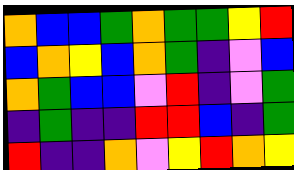[["orange", "blue", "blue", "green", "orange", "green", "green", "yellow", "red"], ["blue", "orange", "yellow", "blue", "orange", "green", "indigo", "violet", "blue"], ["orange", "green", "blue", "blue", "violet", "red", "indigo", "violet", "green"], ["indigo", "green", "indigo", "indigo", "red", "red", "blue", "indigo", "green"], ["red", "indigo", "indigo", "orange", "violet", "yellow", "red", "orange", "yellow"]]